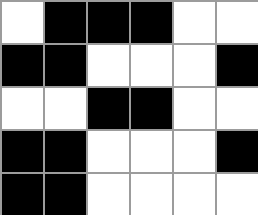[["white", "black", "black", "black", "white", "white"], ["black", "black", "white", "white", "white", "black"], ["white", "white", "black", "black", "white", "white"], ["black", "black", "white", "white", "white", "black"], ["black", "black", "white", "white", "white", "white"]]